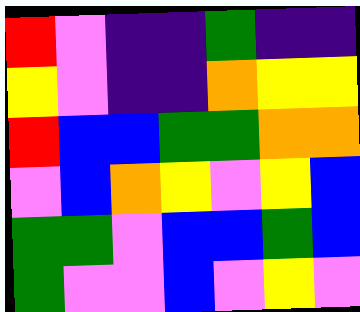[["red", "violet", "indigo", "indigo", "green", "indigo", "indigo"], ["yellow", "violet", "indigo", "indigo", "orange", "yellow", "yellow"], ["red", "blue", "blue", "green", "green", "orange", "orange"], ["violet", "blue", "orange", "yellow", "violet", "yellow", "blue"], ["green", "green", "violet", "blue", "blue", "green", "blue"], ["green", "violet", "violet", "blue", "violet", "yellow", "violet"]]